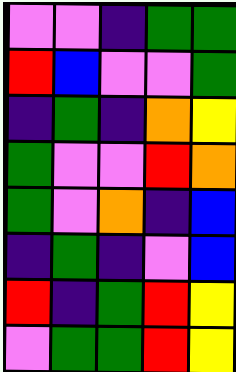[["violet", "violet", "indigo", "green", "green"], ["red", "blue", "violet", "violet", "green"], ["indigo", "green", "indigo", "orange", "yellow"], ["green", "violet", "violet", "red", "orange"], ["green", "violet", "orange", "indigo", "blue"], ["indigo", "green", "indigo", "violet", "blue"], ["red", "indigo", "green", "red", "yellow"], ["violet", "green", "green", "red", "yellow"]]